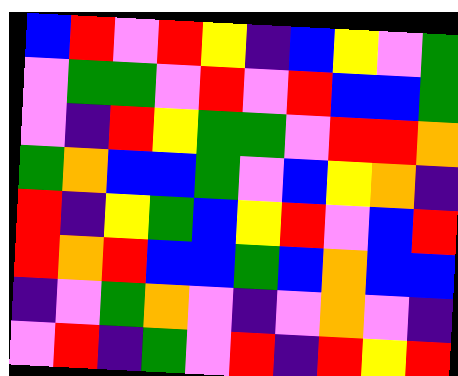[["blue", "red", "violet", "red", "yellow", "indigo", "blue", "yellow", "violet", "green"], ["violet", "green", "green", "violet", "red", "violet", "red", "blue", "blue", "green"], ["violet", "indigo", "red", "yellow", "green", "green", "violet", "red", "red", "orange"], ["green", "orange", "blue", "blue", "green", "violet", "blue", "yellow", "orange", "indigo"], ["red", "indigo", "yellow", "green", "blue", "yellow", "red", "violet", "blue", "red"], ["red", "orange", "red", "blue", "blue", "green", "blue", "orange", "blue", "blue"], ["indigo", "violet", "green", "orange", "violet", "indigo", "violet", "orange", "violet", "indigo"], ["violet", "red", "indigo", "green", "violet", "red", "indigo", "red", "yellow", "red"]]